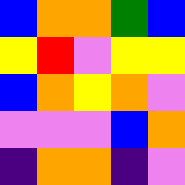[["blue", "orange", "orange", "green", "blue"], ["yellow", "red", "violet", "yellow", "yellow"], ["blue", "orange", "yellow", "orange", "violet"], ["violet", "violet", "violet", "blue", "orange"], ["indigo", "orange", "orange", "indigo", "violet"]]